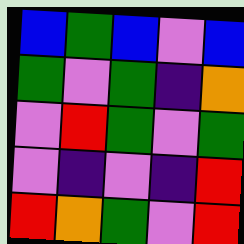[["blue", "green", "blue", "violet", "blue"], ["green", "violet", "green", "indigo", "orange"], ["violet", "red", "green", "violet", "green"], ["violet", "indigo", "violet", "indigo", "red"], ["red", "orange", "green", "violet", "red"]]